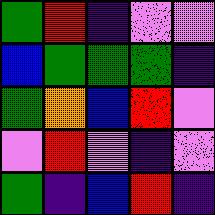[["green", "red", "indigo", "violet", "violet"], ["blue", "green", "green", "green", "indigo"], ["green", "orange", "blue", "red", "violet"], ["violet", "red", "violet", "indigo", "violet"], ["green", "indigo", "blue", "red", "indigo"]]